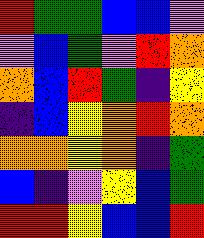[["red", "green", "green", "blue", "blue", "violet"], ["violet", "blue", "green", "violet", "red", "orange"], ["orange", "blue", "red", "green", "indigo", "yellow"], ["indigo", "blue", "yellow", "orange", "red", "orange"], ["orange", "orange", "yellow", "orange", "indigo", "green"], ["blue", "indigo", "violet", "yellow", "blue", "green"], ["red", "red", "yellow", "blue", "blue", "red"]]